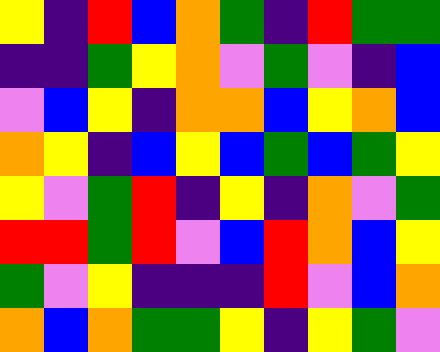[["yellow", "indigo", "red", "blue", "orange", "green", "indigo", "red", "green", "green"], ["indigo", "indigo", "green", "yellow", "orange", "violet", "green", "violet", "indigo", "blue"], ["violet", "blue", "yellow", "indigo", "orange", "orange", "blue", "yellow", "orange", "blue"], ["orange", "yellow", "indigo", "blue", "yellow", "blue", "green", "blue", "green", "yellow"], ["yellow", "violet", "green", "red", "indigo", "yellow", "indigo", "orange", "violet", "green"], ["red", "red", "green", "red", "violet", "blue", "red", "orange", "blue", "yellow"], ["green", "violet", "yellow", "indigo", "indigo", "indigo", "red", "violet", "blue", "orange"], ["orange", "blue", "orange", "green", "green", "yellow", "indigo", "yellow", "green", "violet"]]